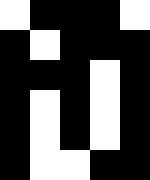[["white", "black", "black", "black", "white"], ["black", "white", "black", "black", "black"], ["black", "black", "black", "white", "black"], ["black", "white", "black", "white", "black"], ["black", "white", "black", "white", "black"], ["black", "white", "white", "black", "black"]]